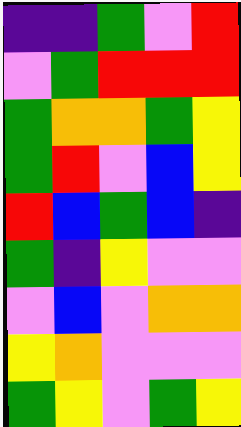[["indigo", "indigo", "green", "violet", "red"], ["violet", "green", "red", "red", "red"], ["green", "orange", "orange", "green", "yellow"], ["green", "red", "violet", "blue", "yellow"], ["red", "blue", "green", "blue", "indigo"], ["green", "indigo", "yellow", "violet", "violet"], ["violet", "blue", "violet", "orange", "orange"], ["yellow", "orange", "violet", "violet", "violet"], ["green", "yellow", "violet", "green", "yellow"]]